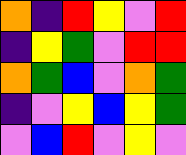[["orange", "indigo", "red", "yellow", "violet", "red"], ["indigo", "yellow", "green", "violet", "red", "red"], ["orange", "green", "blue", "violet", "orange", "green"], ["indigo", "violet", "yellow", "blue", "yellow", "green"], ["violet", "blue", "red", "violet", "yellow", "violet"]]